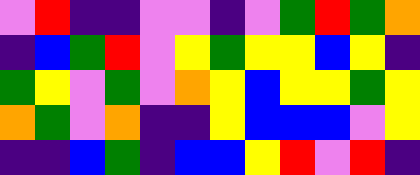[["violet", "red", "indigo", "indigo", "violet", "violet", "indigo", "violet", "green", "red", "green", "orange"], ["indigo", "blue", "green", "red", "violet", "yellow", "green", "yellow", "yellow", "blue", "yellow", "indigo"], ["green", "yellow", "violet", "green", "violet", "orange", "yellow", "blue", "yellow", "yellow", "green", "yellow"], ["orange", "green", "violet", "orange", "indigo", "indigo", "yellow", "blue", "blue", "blue", "violet", "yellow"], ["indigo", "indigo", "blue", "green", "indigo", "blue", "blue", "yellow", "red", "violet", "red", "indigo"]]